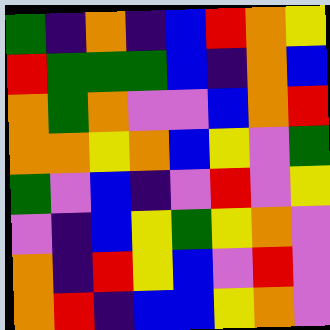[["green", "indigo", "orange", "indigo", "blue", "red", "orange", "yellow"], ["red", "green", "green", "green", "blue", "indigo", "orange", "blue"], ["orange", "green", "orange", "violet", "violet", "blue", "orange", "red"], ["orange", "orange", "yellow", "orange", "blue", "yellow", "violet", "green"], ["green", "violet", "blue", "indigo", "violet", "red", "violet", "yellow"], ["violet", "indigo", "blue", "yellow", "green", "yellow", "orange", "violet"], ["orange", "indigo", "red", "yellow", "blue", "violet", "red", "violet"], ["orange", "red", "indigo", "blue", "blue", "yellow", "orange", "violet"]]